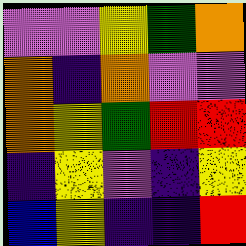[["violet", "violet", "yellow", "green", "orange"], ["orange", "indigo", "orange", "violet", "violet"], ["orange", "yellow", "green", "red", "red"], ["indigo", "yellow", "violet", "indigo", "yellow"], ["blue", "yellow", "indigo", "indigo", "red"]]